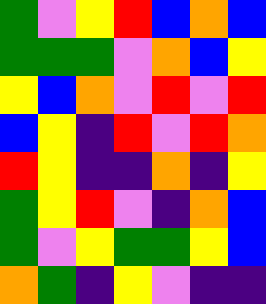[["green", "violet", "yellow", "red", "blue", "orange", "blue"], ["green", "green", "green", "violet", "orange", "blue", "yellow"], ["yellow", "blue", "orange", "violet", "red", "violet", "red"], ["blue", "yellow", "indigo", "red", "violet", "red", "orange"], ["red", "yellow", "indigo", "indigo", "orange", "indigo", "yellow"], ["green", "yellow", "red", "violet", "indigo", "orange", "blue"], ["green", "violet", "yellow", "green", "green", "yellow", "blue"], ["orange", "green", "indigo", "yellow", "violet", "indigo", "indigo"]]